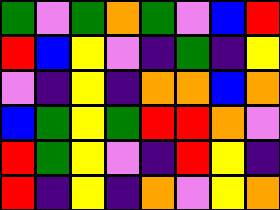[["green", "violet", "green", "orange", "green", "violet", "blue", "red"], ["red", "blue", "yellow", "violet", "indigo", "green", "indigo", "yellow"], ["violet", "indigo", "yellow", "indigo", "orange", "orange", "blue", "orange"], ["blue", "green", "yellow", "green", "red", "red", "orange", "violet"], ["red", "green", "yellow", "violet", "indigo", "red", "yellow", "indigo"], ["red", "indigo", "yellow", "indigo", "orange", "violet", "yellow", "orange"]]